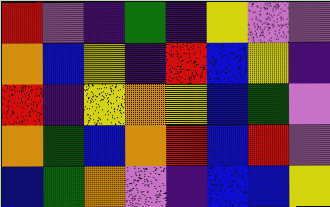[["red", "violet", "indigo", "green", "indigo", "yellow", "violet", "violet"], ["orange", "blue", "yellow", "indigo", "red", "blue", "yellow", "indigo"], ["red", "indigo", "yellow", "orange", "yellow", "blue", "green", "violet"], ["orange", "green", "blue", "orange", "red", "blue", "red", "violet"], ["blue", "green", "orange", "violet", "indigo", "blue", "blue", "yellow"]]